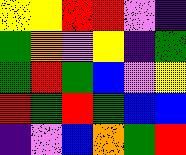[["yellow", "yellow", "red", "red", "violet", "indigo"], ["green", "orange", "violet", "yellow", "indigo", "green"], ["green", "red", "green", "blue", "violet", "yellow"], ["red", "green", "red", "green", "blue", "blue"], ["indigo", "violet", "blue", "orange", "green", "red"]]